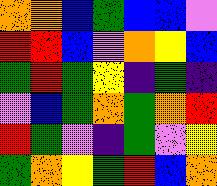[["orange", "orange", "blue", "green", "blue", "blue", "violet"], ["red", "red", "blue", "violet", "orange", "yellow", "blue"], ["green", "red", "green", "yellow", "indigo", "green", "indigo"], ["violet", "blue", "green", "orange", "green", "orange", "red"], ["red", "green", "violet", "indigo", "green", "violet", "yellow"], ["green", "orange", "yellow", "green", "red", "blue", "orange"]]